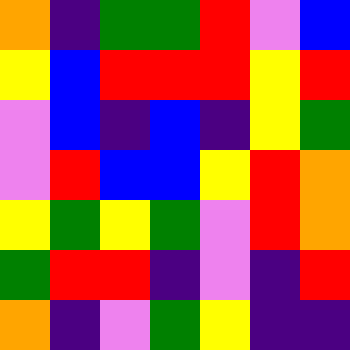[["orange", "indigo", "green", "green", "red", "violet", "blue"], ["yellow", "blue", "red", "red", "red", "yellow", "red"], ["violet", "blue", "indigo", "blue", "indigo", "yellow", "green"], ["violet", "red", "blue", "blue", "yellow", "red", "orange"], ["yellow", "green", "yellow", "green", "violet", "red", "orange"], ["green", "red", "red", "indigo", "violet", "indigo", "red"], ["orange", "indigo", "violet", "green", "yellow", "indigo", "indigo"]]